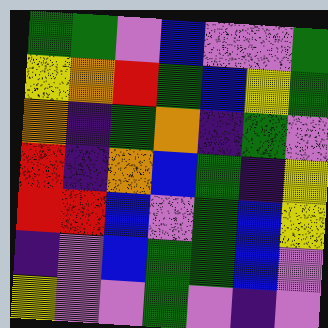[["green", "green", "violet", "blue", "violet", "violet", "green"], ["yellow", "orange", "red", "green", "blue", "yellow", "green"], ["orange", "indigo", "green", "orange", "indigo", "green", "violet"], ["red", "indigo", "orange", "blue", "green", "indigo", "yellow"], ["red", "red", "blue", "violet", "green", "blue", "yellow"], ["indigo", "violet", "blue", "green", "green", "blue", "violet"], ["yellow", "violet", "violet", "green", "violet", "indigo", "violet"]]